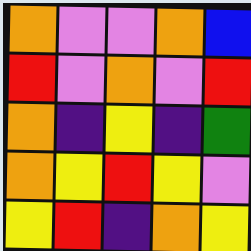[["orange", "violet", "violet", "orange", "blue"], ["red", "violet", "orange", "violet", "red"], ["orange", "indigo", "yellow", "indigo", "green"], ["orange", "yellow", "red", "yellow", "violet"], ["yellow", "red", "indigo", "orange", "yellow"]]